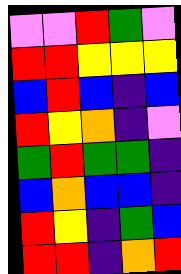[["violet", "violet", "red", "green", "violet"], ["red", "red", "yellow", "yellow", "yellow"], ["blue", "red", "blue", "indigo", "blue"], ["red", "yellow", "orange", "indigo", "violet"], ["green", "red", "green", "green", "indigo"], ["blue", "orange", "blue", "blue", "indigo"], ["red", "yellow", "indigo", "green", "blue"], ["red", "red", "indigo", "orange", "red"]]